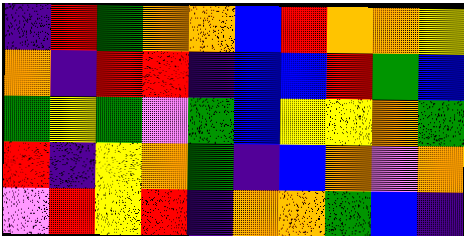[["indigo", "red", "green", "orange", "orange", "blue", "red", "orange", "orange", "yellow"], ["orange", "indigo", "red", "red", "indigo", "blue", "blue", "red", "green", "blue"], ["green", "yellow", "green", "violet", "green", "blue", "yellow", "yellow", "orange", "green"], ["red", "indigo", "yellow", "orange", "green", "indigo", "blue", "orange", "violet", "orange"], ["violet", "red", "yellow", "red", "indigo", "orange", "orange", "green", "blue", "indigo"]]